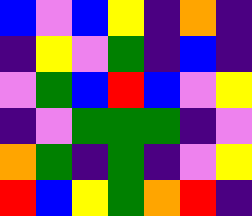[["blue", "violet", "blue", "yellow", "indigo", "orange", "indigo"], ["indigo", "yellow", "violet", "green", "indigo", "blue", "indigo"], ["violet", "green", "blue", "red", "blue", "violet", "yellow"], ["indigo", "violet", "green", "green", "green", "indigo", "violet"], ["orange", "green", "indigo", "green", "indigo", "violet", "yellow"], ["red", "blue", "yellow", "green", "orange", "red", "indigo"]]